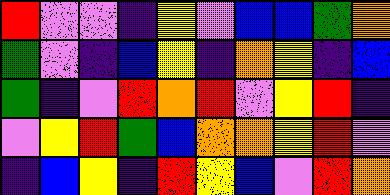[["red", "violet", "violet", "indigo", "yellow", "violet", "blue", "blue", "green", "orange"], ["green", "violet", "indigo", "blue", "yellow", "indigo", "orange", "yellow", "indigo", "blue"], ["green", "indigo", "violet", "red", "orange", "red", "violet", "yellow", "red", "indigo"], ["violet", "yellow", "red", "green", "blue", "orange", "orange", "yellow", "red", "violet"], ["indigo", "blue", "yellow", "indigo", "red", "yellow", "blue", "violet", "red", "orange"]]